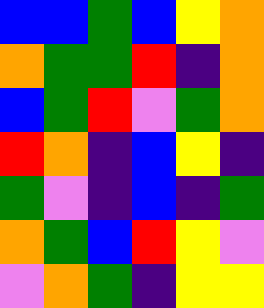[["blue", "blue", "green", "blue", "yellow", "orange"], ["orange", "green", "green", "red", "indigo", "orange"], ["blue", "green", "red", "violet", "green", "orange"], ["red", "orange", "indigo", "blue", "yellow", "indigo"], ["green", "violet", "indigo", "blue", "indigo", "green"], ["orange", "green", "blue", "red", "yellow", "violet"], ["violet", "orange", "green", "indigo", "yellow", "yellow"]]